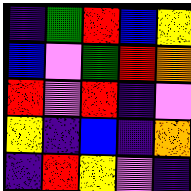[["indigo", "green", "red", "blue", "yellow"], ["blue", "violet", "green", "red", "orange"], ["red", "violet", "red", "indigo", "violet"], ["yellow", "indigo", "blue", "indigo", "orange"], ["indigo", "red", "yellow", "violet", "indigo"]]